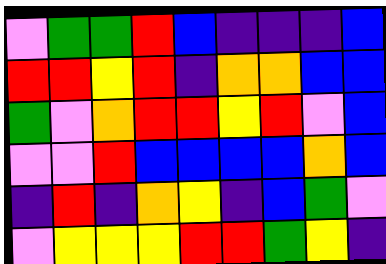[["violet", "green", "green", "red", "blue", "indigo", "indigo", "indigo", "blue"], ["red", "red", "yellow", "red", "indigo", "orange", "orange", "blue", "blue"], ["green", "violet", "orange", "red", "red", "yellow", "red", "violet", "blue"], ["violet", "violet", "red", "blue", "blue", "blue", "blue", "orange", "blue"], ["indigo", "red", "indigo", "orange", "yellow", "indigo", "blue", "green", "violet"], ["violet", "yellow", "yellow", "yellow", "red", "red", "green", "yellow", "indigo"]]